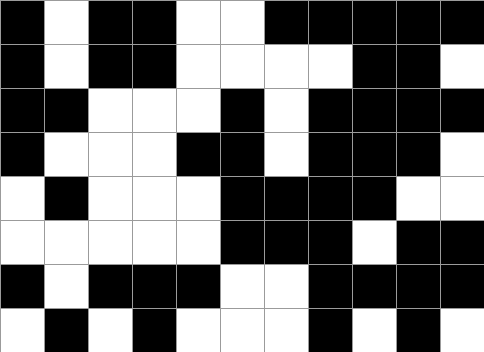[["black", "white", "black", "black", "white", "white", "black", "black", "black", "black", "black"], ["black", "white", "black", "black", "white", "white", "white", "white", "black", "black", "white"], ["black", "black", "white", "white", "white", "black", "white", "black", "black", "black", "black"], ["black", "white", "white", "white", "black", "black", "white", "black", "black", "black", "white"], ["white", "black", "white", "white", "white", "black", "black", "black", "black", "white", "white"], ["white", "white", "white", "white", "white", "black", "black", "black", "white", "black", "black"], ["black", "white", "black", "black", "black", "white", "white", "black", "black", "black", "black"], ["white", "black", "white", "black", "white", "white", "white", "black", "white", "black", "white"]]